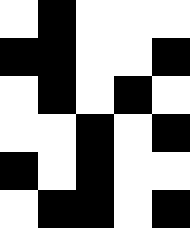[["white", "black", "white", "white", "white"], ["black", "black", "white", "white", "black"], ["white", "black", "white", "black", "white"], ["white", "white", "black", "white", "black"], ["black", "white", "black", "white", "white"], ["white", "black", "black", "white", "black"]]